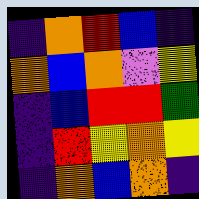[["indigo", "orange", "red", "blue", "indigo"], ["orange", "blue", "orange", "violet", "yellow"], ["indigo", "blue", "red", "red", "green"], ["indigo", "red", "yellow", "orange", "yellow"], ["indigo", "orange", "blue", "orange", "indigo"]]